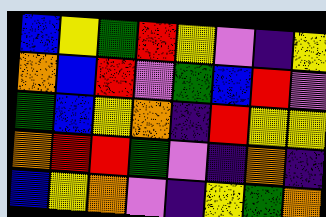[["blue", "yellow", "green", "red", "yellow", "violet", "indigo", "yellow"], ["orange", "blue", "red", "violet", "green", "blue", "red", "violet"], ["green", "blue", "yellow", "orange", "indigo", "red", "yellow", "yellow"], ["orange", "red", "red", "green", "violet", "indigo", "orange", "indigo"], ["blue", "yellow", "orange", "violet", "indigo", "yellow", "green", "orange"]]